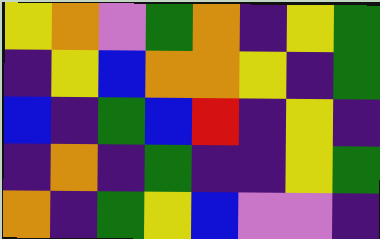[["yellow", "orange", "violet", "green", "orange", "indigo", "yellow", "green"], ["indigo", "yellow", "blue", "orange", "orange", "yellow", "indigo", "green"], ["blue", "indigo", "green", "blue", "red", "indigo", "yellow", "indigo"], ["indigo", "orange", "indigo", "green", "indigo", "indigo", "yellow", "green"], ["orange", "indigo", "green", "yellow", "blue", "violet", "violet", "indigo"]]